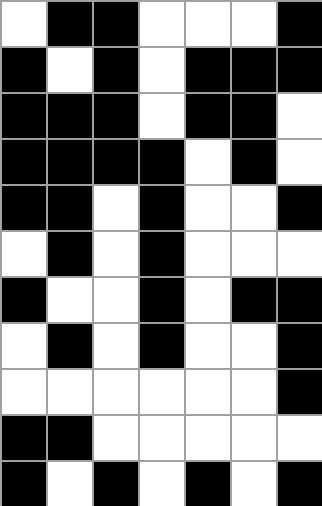[["white", "black", "black", "white", "white", "white", "black"], ["black", "white", "black", "white", "black", "black", "black"], ["black", "black", "black", "white", "black", "black", "white"], ["black", "black", "black", "black", "white", "black", "white"], ["black", "black", "white", "black", "white", "white", "black"], ["white", "black", "white", "black", "white", "white", "white"], ["black", "white", "white", "black", "white", "black", "black"], ["white", "black", "white", "black", "white", "white", "black"], ["white", "white", "white", "white", "white", "white", "black"], ["black", "black", "white", "white", "white", "white", "white"], ["black", "white", "black", "white", "black", "white", "black"]]